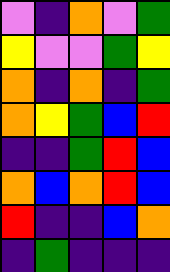[["violet", "indigo", "orange", "violet", "green"], ["yellow", "violet", "violet", "green", "yellow"], ["orange", "indigo", "orange", "indigo", "green"], ["orange", "yellow", "green", "blue", "red"], ["indigo", "indigo", "green", "red", "blue"], ["orange", "blue", "orange", "red", "blue"], ["red", "indigo", "indigo", "blue", "orange"], ["indigo", "green", "indigo", "indigo", "indigo"]]